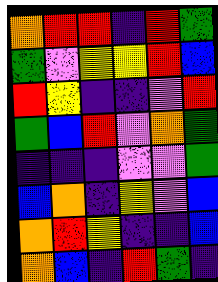[["orange", "red", "red", "indigo", "red", "green"], ["green", "violet", "yellow", "yellow", "red", "blue"], ["red", "yellow", "indigo", "indigo", "violet", "red"], ["green", "blue", "red", "violet", "orange", "green"], ["indigo", "indigo", "indigo", "violet", "violet", "green"], ["blue", "orange", "indigo", "yellow", "violet", "blue"], ["orange", "red", "yellow", "indigo", "indigo", "blue"], ["orange", "blue", "indigo", "red", "green", "indigo"]]